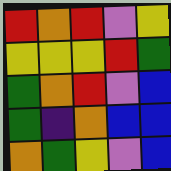[["red", "orange", "red", "violet", "yellow"], ["yellow", "yellow", "yellow", "red", "green"], ["green", "orange", "red", "violet", "blue"], ["green", "indigo", "orange", "blue", "blue"], ["orange", "green", "yellow", "violet", "blue"]]